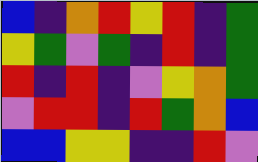[["blue", "indigo", "orange", "red", "yellow", "red", "indigo", "green"], ["yellow", "green", "violet", "green", "indigo", "red", "indigo", "green"], ["red", "indigo", "red", "indigo", "violet", "yellow", "orange", "green"], ["violet", "red", "red", "indigo", "red", "green", "orange", "blue"], ["blue", "blue", "yellow", "yellow", "indigo", "indigo", "red", "violet"]]